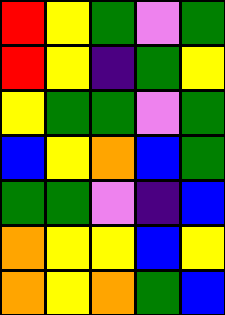[["red", "yellow", "green", "violet", "green"], ["red", "yellow", "indigo", "green", "yellow"], ["yellow", "green", "green", "violet", "green"], ["blue", "yellow", "orange", "blue", "green"], ["green", "green", "violet", "indigo", "blue"], ["orange", "yellow", "yellow", "blue", "yellow"], ["orange", "yellow", "orange", "green", "blue"]]